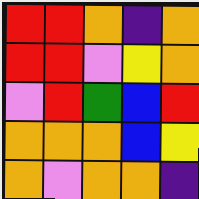[["red", "red", "orange", "indigo", "orange"], ["red", "red", "violet", "yellow", "orange"], ["violet", "red", "green", "blue", "red"], ["orange", "orange", "orange", "blue", "yellow"], ["orange", "violet", "orange", "orange", "indigo"]]